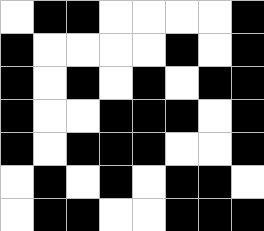[["white", "black", "black", "white", "white", "white", "white", "black"], ["black", "white", "white", "white", "white", "black", "white", "black"], ["black", "white", "black", "white", "black", "white", "black", "black"], ["black", "white", "white", "black", "black", "black", "white", "black"], ["black", "white", "black", "black", "black", "white", "white", "black"], ["white", "black", "white", "black", "white", "black", "black", "white"], ["white", "black", "black", "white", "white", "black", "black", "black"]]